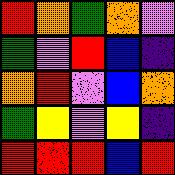[["red", "orange", "green", "orange", "violet"], ["green", "violet", "red", "blue", "indigo"], ["orange", "red", "violet", "blue", "orange"], ["green", "yellow", "violet", "yellow", "indigo"], ["red", "red", "red", "blue", "red"]]